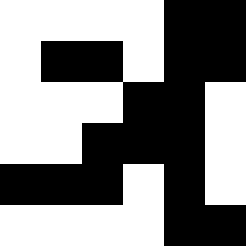[["white", "white", "white", "white", "black", "black"], ["white", "black", "black", "white", "black", "black"], ["white", "white", "white", "black", "black", "white"], ["white", "white", "black", "black", "black", "white"], ["black", "black", "black", "white", "black", "white"], ["white", "white", "white", "white", "black", "black"]]